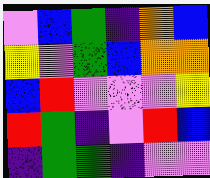[["violet", "blue", "green", "indigo", "orange", "blue"], ["yellow", "violet", "green", "blue", "orange", "orange"], ["blue", "red", "violet", "violet", "violet", "yellow"], ["red", "green", "indigo", "violet", "red", "blue"], ["indigo", "green", "green", "indigo", "violet", "violet"]]